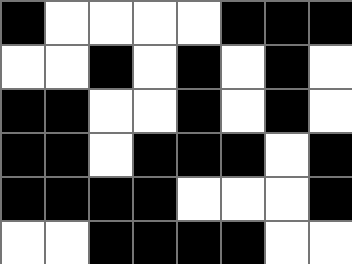[["black", "white", "white", "white", "white", "black", "black", "black"], ["white", "white", "black", "white", "black", "white", "black", "white"], ["black", "black", "white", "white", "black", "white", "black", "white"], ["black", "black", "white", "black", "black", "black", "white", "black"], ["black", "black", "black", "black", "white", "white", "white", "black"], ["white", "white", "black", "black", "black", "black", "white", "white"]]